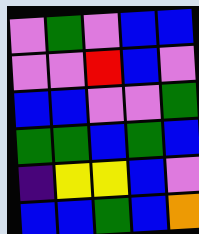[["violet", "green", "violet", "blue", "blue"], ["violet", "violet", "red", "blue", "violet"], ["blue", "blue", "violet", "violet", "green"], ["green", "green", "blue", "green", "blue"], ["indigo", "yellow", "yellow", "blue", "violet"], ["blue", "blue", "green", "blue", "orange"]]